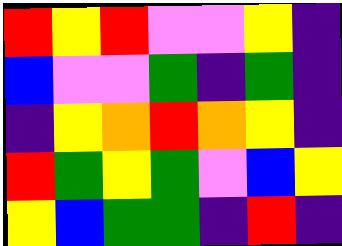[["red", "yellow", "red", "violet", "violet", "yellow", "indigo"], ["blue", "violet", "violet", "green", "indigo", "green", "indigo"], ["indigo", "yellow", "orange", "red", "orange", "yellow", "indigo"], ["red", "green", "yellow", "green", "violet", "blue", "yellow"], ["yellow", "blue", "green", "green", "indigo", "red", "indigo"]]